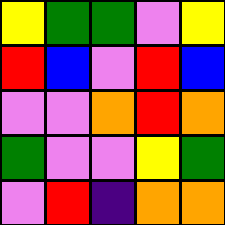[["yellow", "green", "green", "violet", "yellow"], ["red", "blue", "violet", "red", "blue"], ["violet", "violet", "orange", "red", "orange"], ["green", "violet", "violet", "yellow", "green"], ["violet", "red", "indigo", "orange", "orange"]]